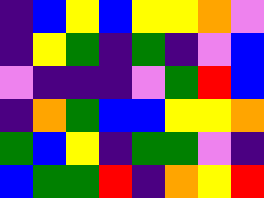[["indigo", "blue", "yellow", "blue", "yellow", "yellow", "orange", "violet"], ["indigo", "yellow", "green", "indigo", "green", "indigo", "violet", "blue"], ["violet", "indigo", "indigo", "indigo", "violet", "green", "red", "blue"], ["indigo", "orange", "green", "blue", "blue", "yellow", "yellow", "orange"], ["green", "blue", "yellow", "indigo", "green", "green", "violet", "indigo"], ["blue", "green", "green", "red", "indigo", "orange", "yellow", "red"]]